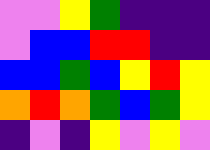[["violet", "violet", "yellow", "green", "indigo", "indigo", "indigo"], ["violet", "blue", "blue", "red", "red", "indigo", "indigo"], ["blue", "blue", "green", "blue", "yellow", "red", "yellow"], ["orange", "red", "orange", "green", "blue", "green", "yellow"], ["indigo", "violet", "indigo", "yellow", "violet", "yellow", "violet"]]